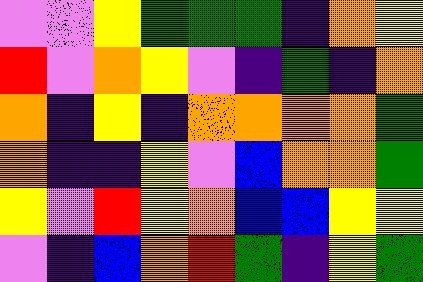[["violet", "violet", "yellow", "green", "green", "green", "indigo", "orange", "yellow"], ["red", "violet", "orange", "yellow", "violet", "indigo", "green", "indigo", "orange"], ["orange", "indigo", "yellow", "indigo", "orange", "orange", "orange", "orange", "green"], ["orange", "indigo", "indigo", "yellow", "violet", "blue", "orange", "orange", "green"], ["yellow", "violet", "red", "yellow", "orange", "blue", "blue", "yellow", "yellow"], ["violet", "indigo", "blue", "orange", "red", "green", "indigo", "yellow", "green"]]